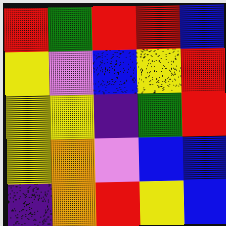[["red", "green", "red", "red", "blue"], ["yellow", "violet", "blue", "yellow", "red"], ["yellow", "yellow", "indigo", "green", "red"], ["yellow", "orange", "violet", "blue", "blue"], ["indigo", "orange", "red", "yellow", "blue"]]